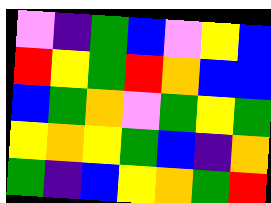[["violet", "indigo", "green", "blue", "violet", "yellow", "blue"], ["red", "yellow", "green", "red", "orange", "blue", "blue"], ["blue", "green", "orange", "violet", "green", "yellow", "green"], ["yellow", "orange", "yellow", "green", "blue", "indigo", "orange"], ["green", "indigo", "blue", "yellow", "orange", "green", "red"]]